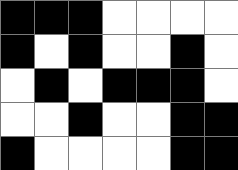[["black", "black", "black", "white", "white", "white", "white"], ["black", "white", "black", "white", "white", "black", "white"], ["white", "black", "white", "black", "black", "black", "white"], ["white", "white", "black", "white", "white", "black", "black"], ["black", "white", "white", "white", "white", "black", "black"]]